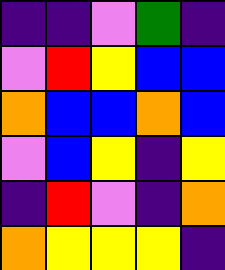[["indigo", "indigo", "violet", "green", "indigo"], ["violet", "red", "yellow", "blue", "blue"], ["orange", "blue", "blue", "orange", "blue"], ["violet", "blue", "yellow", "indigo", "yellow"], ["indigo", "red", "violet", "indigo", "orange"], ["orange", "yellow", "yellow", "yellow", "indigo"]]